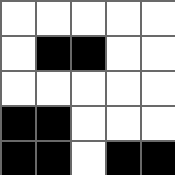[["white", "white", "white", "white", "white"], ["white", "black", "black", "white", "white"], ["white", "white", "white", "white", "white"], ["black", "black", "white", "white", "white"], ["black", "black", "white", "black", "black"]]